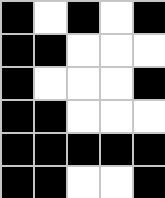[["black", "white", "black", "white", "black"], ["black", "black", "white", "white", "white"], ["black", "white", "white", "white", "black"], ["black", "black", "white", "white", "white"], ["black", "black", "black", "black", "black"], ["black", "black", "white", "white", "black"]]